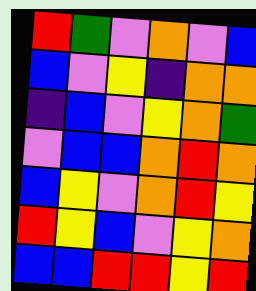[["red", "green", "violet", "orange", "violet", "blue"], ["blue", "violet", "yellow", "indigo", "orange", "orange"], ["indigo", "blue", "violet", "yellow", "orange", "green"], ["violet", "blue", "blue", "orange", "red", "orange"], ["blue", "yellow", "violet", "orange", "red", "yellow"], ["red", "yellow", "blue", "violet", "yellow", "orange"], ["blue", "blue", "red", "red", "yellow", "red"]]